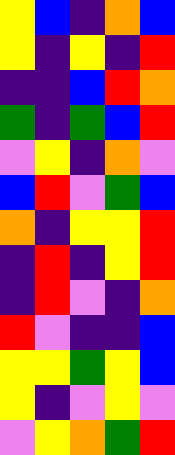[["yellow", "blue", "indigo", "orange", "blue"], ["yellow", "indigo", "yellow", "indigo", "red"], ["indigo", "indigo", "blue", "red", "orange"], ["green", "indigo", "green", "blue", "red"], ["violet", "yellow", "indigo", "orange", "violet"], ["blue", "red", "violet", "green", "blue"], ["orange", "indigo", "yellow", "yellow", "red"], ["indigo", "red", "indigo", "yellow", "red"], ["indigo", "red", "violet", "indigo", "orange"], ["red", "violet", "indigo", "indigo", "blue"], ["yellow", "yellow", "green", "yellow", "blue"], ["yellow", "indigo", "violet", "yellow", "violet"], ["violet", "yellow", "orange", "green", "red"]]